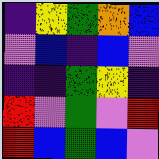[["indigo", "yellow", "green", "orange", "blue"], ["violet", "blue", "indigo", "blue", "violet"], ["indigo", "indigo", "green", "yellow", "indigo"], ["red", "violet", "green", "violet", "red"], ["red", "blue", "green", "blue", "violet"]]